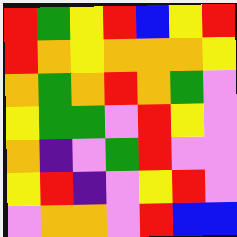[["red", "green", "yellow", "red", "blue", "yellow", "red"], ["red", "orange", "yellow", "orange", "orange", "orange", "yellow"], ["orange", "green", "orange", "red", "orange", "green", "violet"], ["yellow", "green", "green", "violet", "red", "yellow", "violet"], ["orange", "indigo", "violet", "green", "red", "violet", "violet"], ["yellow", "red", "indigo", "violet", "yellow", "red", "violet"], ["violet", "orange", "orange", "violet", "red", "blue", "blue"]]